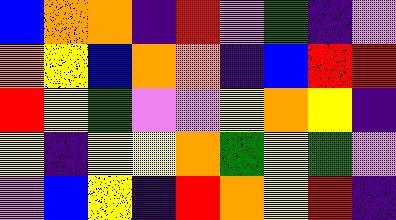[["blue", "orange", "orange", "indigo", "red", "violet", "green", "indigo", "violet"], ["orange", "yellow", "blue", "orange", "orange", "indigo", "blue", "red", "red"], ["red", "yellow", "green", "violet", "violet", "yellow", "orange", "yellow", "indigo"], ["yellow", "indigo", "yellow", "yellow", "orange", "green", "yellow", "green", "violet"], ["violet", "blue", "yellow", "indigo", "red", "orange", "yellow", "red", "indigo"]]